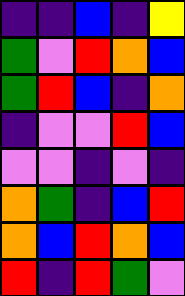[["indigo", "indigo", "blue", "indigo", "yellow"], ["green", "violet", "red", "orange", "blue"], ["green", "red", "blue", "indigo", "orange"], ["indigo", "violet", "violet", "red", "blue"], ["violet", "violet", "indigo", "violet", "indigo"], ["orange", "green", "indigo", "blue", "red"], ["orange", "blue", "red", "orange", "blue"], ["red", "indigo", "red", "green", "violet"]]